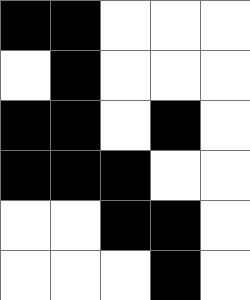[["black", "black", "white", "white", "white"], ["white", "black", "white", "white", "white"], ["black", "black", "white", "black", "white"], ["black", "black", "black", "white", "white"], ["white", "white", "black", "black", "white"], ["white", "white", "white", "black", "white"]]